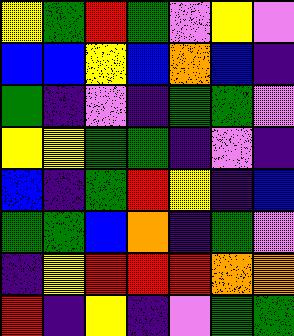[["yellow", "green", "red", "green", "violet", "yellow", "violet"], ["blue", "blue", "yellow", "blue", "orange", "blue", "indigo"], ["green", "indigo", "violet", "indigo", "green", "green", "violet"], ["yellow", "yellow", "green", "green", "indigo", "violet", "indigo"], ["blue", "indigo", "green", "red", "yellow", "indigo", "blue"], ["green", "green", "blue", "orange", "indigo", "green", "violet"], ["indigo", "yellow", "red", "red", "red", "orange", "orange"], ["red", "indigo", "yellow", "indigo", "violet", "green", "green"]]